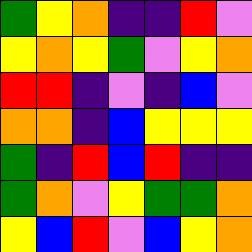[["green", "yellow", "orange", "indigo", "indigo", "red", "violet"], ["yellow", "orange", "yellow", "green", "violet", "yellow", "orange"], ["red", "red", "indigo", "violet", "indigo", "blue", "violet"], ["orange", "orange", "indigo", "blue", "yellow", "yellow", "yellow"], ["green", "indigo", "red", "blue", "red", "indigo", "indigo"], ["green", "orange", "violet", "yellow", "green", "green", "orange"], ["yellow", "blue", "red", "violet", "blue", "yellow", "orange"]]